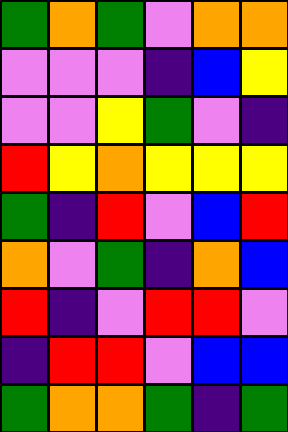[["green", "orange", "green", "violet", "orange", "orange"], ["violet", "violet", "violet", "indigo", "blue", "yellow"], ["violet", "violet", "yellow", "green", "violet", "indigo"], ["red", "yellow", "orange", "yellow", "yellow", "yellow"], ["green", "indigo", "red", "violet", "blue", "red"], ["orange", "violet", "green", "indigo", "orange", "blue"], ["red", "indigo", "violet", "red", "red", "violet"], ["indigo", "red", "red", "violet", "blue", "blue"], ["green", "orange", "orange", "green", "indigo", "green"]]